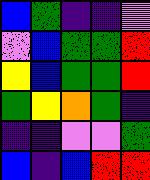[["blue", "green", "indigo", "indigo", "violet"], ["violet", "blue", "green", "green", "red"], ["yellow", "blue", "green", "green", "red"], ["green", "yellow", "orange", "green", "indigo"], ["indigo", "indigo", "violet", "violet", "green"], ["blue", "indigo", "blue", "red", "red"]]